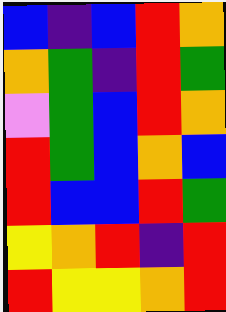[["blue", "indigo", "blue", "red", "orange"], ["orange", "green", "indigo", "red", "green"], ["violet", "green", "blue", "red", "orange"], ["red", "green", "blue", "orange", "blue"], ["red", "blue", "blue", "red", "green"], ["yellow", "orange", "red", "indigo", "red"], ["red", "yellow", "yellow", "orange", "red"]]